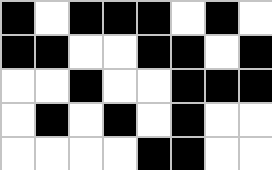[["black", "white", "black", "black", "black", "white", "black", "white"], ["black", "black", "white", "white", "black", "black", "white", "black"], ["white", "white", "black", "white", "white", "black", "black", "black"], ["white", "black", "white", "black", "white", "black", "white", "white"], ["white", "white", "white", "white", "black", "black", "white", "white"]]